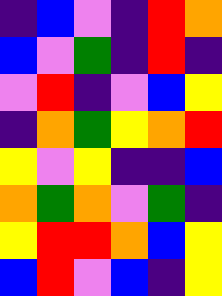[["indigo", "blue", "violet", "indigo", "red", "orange"], ["blue", "violet", "green", "indigo", "red", "indigo"], ["violet", "red", "indigo", "violet", "blue", "yellow"], ["indigo", "orange", "green", "yellow", "orange", "red"], ["yellow", "violet", "yellow", "indigo", "indigo", "blue"], ["orange", "green", "orange", "violet", "green", "indigo"], ["yellow", "red", "red", "orange", "blue", "yellow"], ["blue", "red", "violet", "blue", "indigo", "yellow"]]